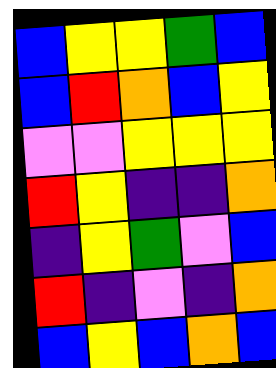[["blue", "yellow", "yellow", "green", "blue"], ["blue", "red", "orange", "blue", "yellow"], ["violet", "violet", "yellow", "yellow", "yellow"], ["red", "yellow", "indigo", "indigo", "orange"], ["indigo", "yellow", "green", "violet", "blue"], ["red", "indigo", "violet", "indigo", "orange"], ["blue", "yellow", "blue", "orange", "blue"]]